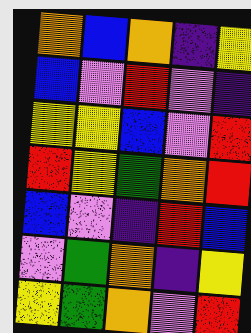[["orange", "blue", "orange", "indigo", "yellow"], ["blue", "violet", "red", "violet", "indigo"], ["yellow", "yellow", "blue", "violet", "red"], ["red", "yellow", "green", "orange", "red"], ["blue", "violet", "indigo", "red", "blue"], ["violet", "green", "orange", "indigo", "yellow"], ["yellow", "green", "orange", "violet", "red"]]